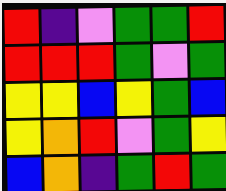[["red", "indigo", "violet", "green", "green", "red"], ["red", "red", "red", "green", "violet", "green"], ["yellow", "yellow", "blue", "yellow", "green", "blue"], ["yellow", "orange", "red", "violet", "green", "yellow"], ["blue", "orange", "indigo", "green", "red", "green"]]